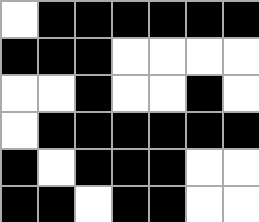[["white", "black", "black", "black", "black", "black", "black"], ["black", "black", "black", "white", "white", "white", "white"], ["white", "white", "black", "white", "white", "black", "white"], ["white", "black", "black", "black", "black", "black", "black"], ["black", "white", "black", "black", "black", "white", "white"], ["black", "black", "white", "black", "black", "white", "white"]]